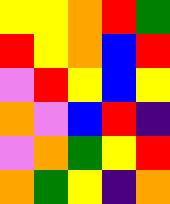[["yellow", "yellow", "orange", "red", "green"], ["red", "yellow", "orange", "blue", "red"], ["violet", "red", "yellow", "blue", "yellow"], ["orange", "violet", "blue", "red", "indigo"], ["violet", "orange", "green", "yellow", "red"], ["orange", "green", "yellow", "indigo", "orange"]]